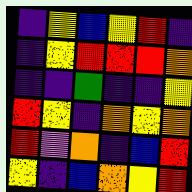[["indigo", "yellow", "blue", "yellow", "red", "indigo"], ["indigo", "yellow", "red", "red", "red", "orange"], ["indigo", "indigo", "green", "indigo", "indigo", "yellow"], ["red", "yellow", "indigo", "orange", "yellow", "orange"], ["red", "violet", "orange", "indigo", "blue", "red"], ["yellow", "indigo", "blue", "orange", "yellow", "red"]]